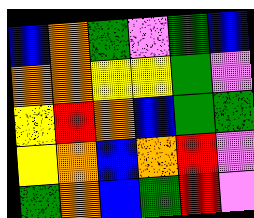[["blue", "orange", "green", "violet", "green", "blue"], ["orange", "orange", "yellow", "yellow", "green", "violet"], ["yellow", "red", "orange", "blue", "green", "green"], ["yellow", "orange", "blue", "orange", "red", "violet"], ["green", "orange", "blue", "green", "red", "violet"]]